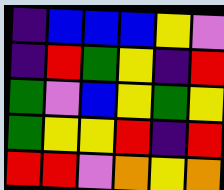[["indigo", "blue", "blue", "blue", "yellow", "violet"], ["indigo", "red", "green", "yellow", "indigo", "red"], ["green", "violet", "blue", "yellow", "green", "yellow"], ["green", "yellow", "yellow", "red", "indigo", "red"], ["red", "red", "violet", "orange", "yellow", "orange"]]